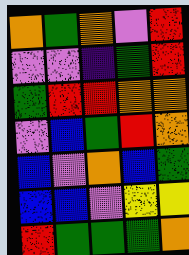[["orange", "green", "orange", "violet", "red"], ["violet", "violet", "indigo", "green", "red"], ["green", "red", "red", "orange", "orange"], ["violet", "blue", "green", "red", "orange"], ["blue", "violet", "orange", "blue", "green"], ["blue", "blue", "violet", "yellow", "yellow"], ["red", "green", "green", "green", "orange"]]